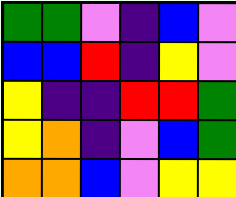[["green", "green", "violet", "indigo", "blue", "violet"], ["blue", "blue", "red", "indigo", "yellow", "violet"], ["yellow", "indigo", "indigo", "red", "red", "green"], ["yellow", "orange", "indigo", "violet", "blue", "green"], ["orange", "orange", "blue", "violet", "yellow", "yellow"]]